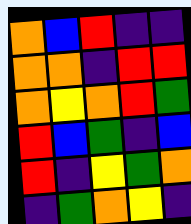[["orange", "blue", "red", "indigo", "indigo"], ["orange", "orange", "indigo", "red", "red"], ["orange", "yellow", "orange", "red", "green"], ["red", "blue", "green", "indigo", "blue"], ["red", "indigo", "yellow", "green", "orange"], ["indigo", "green", "orange", "yellow", "indigo"]]